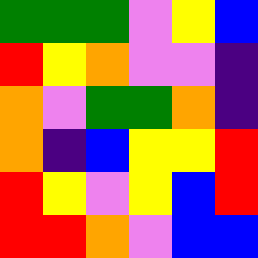[["green", "green", "green", "violet", "yellow", "blue"], ["red", "yellow", "orange", "violet", "violet", "indigo"], ["orange", "violet", "green", "green", "orange", "indigo"], ["orange", "indigo", "blue", "yellow", "yellow", "red"], ["red", "yellow", "violet", "yellow", "blue", "red"], ["red", "red", "orange", "violet", "blue", "blue"]]